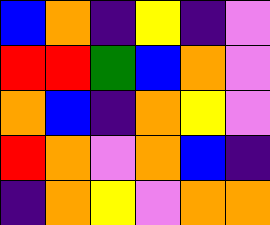[["blue", "orange", "indigo", "yellow", "indigo", "violet"], ["red", "red", "green", "blue", "orange", "violet"], ["orange", "blue", "indigo", "orange", "yellow", "violet"], ["red", "orange", "violet", "orange", "blue", "indigo"], ["indigo", "orange", "yellow", "violet", "orange", "orange"]]